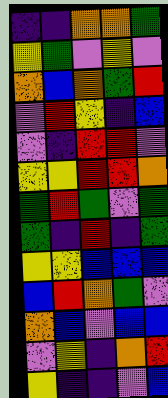[["indigo", "indigo", "orange", "orange", "green"], ["yellow", "green", "violet", "yellow", "violet"], ["orange", "blue", "orange", "green", "red"], ["violet", "red", "yellow", "indigo", "blue"], ["violet", "indigo", "red", "red", "violet"], ["yellow", "yellow", "red", "red", "orange"], ["green", "red", "green", "violet", "green"], ["green", "indigo", "red", "indigo", "green"], ["yellow", "yellow", "blue", "blue", "blue"], ["blue", "red", "orange", "green", "violet"], ["orange", "blue", "violet", "blue", "blue"], ["violet", "yellow", "indigo", "orange", "red"], ["yellow", "indigo", "indigo", "violet", "blue"]]